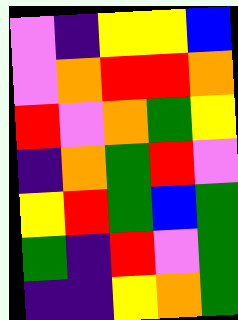[["violet", "indigo", "yellow", "yellow", "blue"], ["violet", "orange", "red", "red", "orange"], ["red", "violet", "orange", "green", "yellow"], ["indigo", "orange", "green", "red", "violet"], ["yellow", "red", "green", "blue", "green"], ["green", "indigo", "red", "violet", "green"], ["indigo", "indigo", "yellow", "orange", "green"]]